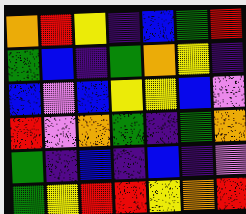[["orange", "red", "yellow", "indigo", "blue", "green", "red"], ["green", "blue", "indigo", "green", "orange", "yellow", "indigo"], ["blue", "violet", "blue", "yellow", "yellow", "blue", "violet"], ["red", "violet", "orange", "green", "indigo", "green", "orange"], ["green", "indigo", "blue", "indigo", "blue", "indigo", "violet"], ["green", "yellow", "red", "red", "yellow", "orange", "red"]]